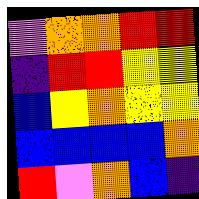[["violet", "orange", "orange", "red", "red"], ["indigo", "red", "red", "yellow", "yellow"], ["blue", "yellow", "orange", "yellow", "yellow"], ["blue", "blue", "blue", "blue", "orange"], ["red", "violet", "orange", "blue", "indigo"]]